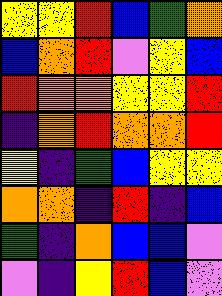[["yellow", "yellow", "red", "blue", "green", "orange"], ["blue", "orange", "red", "violet", "yellow", "blue"], ["red", "orange", "orange", "yellow", "yellow", "red"], ["indigo", "orange", "red", "orange", "orange", "red"], ["yellow", "indigo", "green", "blue", "yellow", "yellow"], ["orange", "orange", "indigo", "red", "indigo", "blue"], ["green", "indigo", "orange", "blue", "blue", "violet"], ["violet", "indigo", "yellow", "red", "blue", "violet"]]